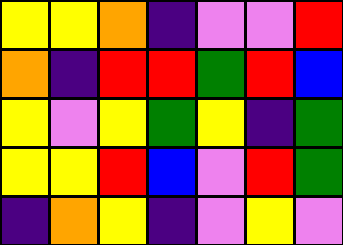[["yellow", "yellow", "orange", "indigo", "violet", "violet", "red"], ["orange", "indigo", "red", "red", "green", "red", "blue"], ["yellow", "violet", "yellow", "green", "yellow", "indigo", "green"], ["yellow", "yellow", "red", "blue", "violet", "red", "green"], ["indigo", "orange", "yellow", "indigo", "violet", "yellow", "violet"]]